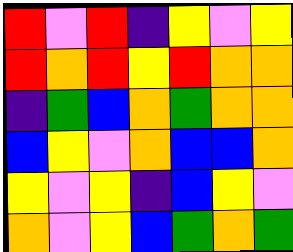[["red", "violet", "red", "indigo", "yellow", "violet", "yellow"], ["red", "orange", "red", "yellow", "red", "orange", "orange"], ["indigo", "green", "blue", "orange", "green", "orange", "orange"], ["blue", "yellow", "violet", "orange", "blue", "blue", "orange"], ["yellow", "violet", "yellow", "indigo", "blue", "yellow", "violet"], ["orange", "violet", "yellow", "blue", "green", "orange", "green"]]